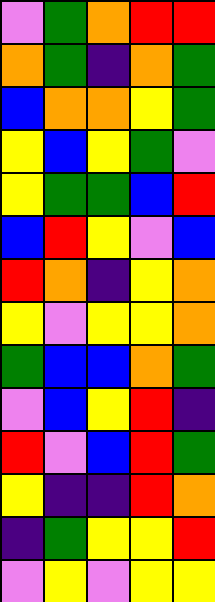[["violet", "green", "orange", "red", "red"], ["orange", "green", "indigo", "orange", "green"], ["blue", "orange", "orange", "yellow", "green"], ["yellow", "blue", "yellow", "green", "violet"], ["yellow", "green", "green", "blue", "red"], ["blue", "red", "yellow", "violet", "blue"], ["red", "orange", "indigo", "yellow", "orange"], ["yellow", "violet", "yellow", "yellow", "orange"], ["green", "blue", "blue", "orange", "green"], ["violet", "blue", "yellow", "red", "indigo"], ["red", "violet", "blue", "red", "green"], ["yellow", "indigo", "indigo", "red", "orange"], ["indigo", "green", "yellow", "yellow", "red"], ["violet", "yellow", "violet", "yellow", "yellow"]]